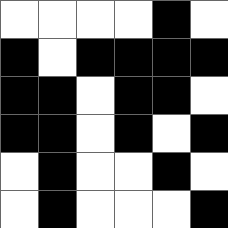[["white", "white", "white", "white", "black", "white"], ["black", "white", "black", "black", "black", "black"], ["black", "black", "white", "black", "black", "white"], ["black", "black", "white", "black", "white", "black"], ["white", "black", "white", "white", "black", "white"], ["white", "black", "white", "white", "white", "black"]]